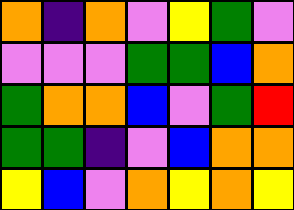[["orange", "indigo", "orange", "violet", "yellow", "green", "violet"], ["violet", "violet", "violet", "green", "green", "blue", "orange"], ["green", "orange", "orange", "blue", "violet", "green", "red"], ["green", "green", "indigo", "violet", "blue", "orange", "orange"], ["yellow", "blue", "violet", "orange", "yellow", "orange", "yellow"]]